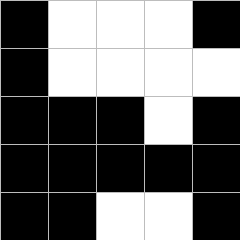[["black", "white", "white", "white", "black"], ["black", "white", "white", "white", "white"], ["black", "black", "black", "white", "black"], ["black", "black", "black", "black", "black"], ["black", "black", "white", "white", "black"]]